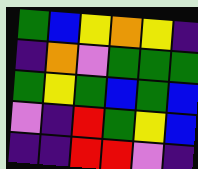[["green", "blue", "yellow", "orange", "yellow", "indigo"], ["indigo", "orange", "violet", "green", "green", "green"], ["green", "yellow", "green", "blue", "green", "blue"], ["violet", "indigo", "red", "green", "yellow", "blue"], ["indigo", "indigo", "red", "red", "violet", "indigo"]]